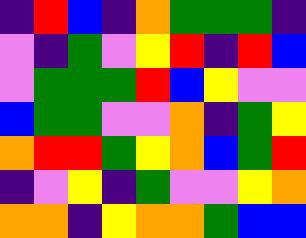[["indigo", "red", "blue", "indigo", "orange", "green", "green", "green", "indigo"], ["violet", "indigo", "green", "violet", "yellow", "red", "indigo", "red", "blue"], ["violet", "green", "green", "green", "red", "blue", "yellow", "violet", "violet"], ["blue", "green", "green", "violet", "violet", "orange", "indigo", "green", "yellow"], ["orange", "red", "red", "green", "yellow", "orange", "blue", "green", "red"], ["indigo", "violet", "yellow", "indigo", "green", "violet", "violet", "yellow", "orange"], ["orange", "orange", "indigo", "yellow", "orange", "orange", "green", "blue", "blue"]]